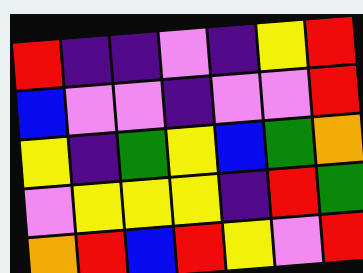[["red", "indigo", "indigo", "violet", "indigo", "yellow", "red"], ["blue", "violet", "violet", "indigo", "violet", "violet", "red"], ["yellow", "indigo", "green", "yellow", "blue", "green", "orange"], ["violet", "yellow", "yellow", "yellow", "indigo", "red", "green"], ["orange", "red", "blue", "red", "yellow", "violet", "red"]]